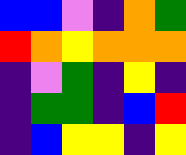[["blue", "blue", "violet", "indigo", "orange", "green"], ["red", "orange", "yellow", "orange", "orange", "orange"], ["indigo", "violet", "green", "indigo", "yellow", "indigo"], ["indigo", "green", "green", "indigo", "blue", "red"], ["indigo", "blue", "yellow", "yellow", "indigo", "yellow"]]